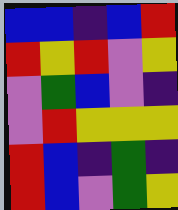[["blue", "blue", "indigo", "blue", "red"], ["red", "yellow", "red", "violet", "yellow"], ["violet", "green", "blue", "violet", "indigo"], ["violet", "red", "yellow", "yellow", "yellow"], ["red", "blue", "indigo", "green", "indigo"], ["red", "blue", "violet", "green", "yellow"]]